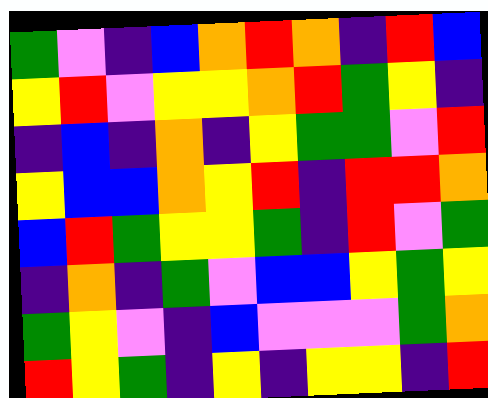[["green", "violet", "indigo", "blue", "orange", "red", "orange", "indigo", "red", "blue"], ["yellow", "red", "violet", "yellow", "yellow", "orange", "red", "green", "yellow", "indigo"], ["indigo", "blue", "indigo", "orange", "indigo", "yellow", "green", "green", "violet", "red"], ["yellow", "blue", "blue", "orange", "yellow", "red", "indigo", "red", "red", "orange"], ["blue", "red", "green", "yellow", "yellow", "green", "indigo", "red", "violet", "green"], ["indigo", "orange", "indigo", "green", "violet", "blue", "blue", "yellow", "green", "yellow"], ["green", "yellow", "violet", "indigo", "blue", "violet", "violet", "violet", "green", "orange"], ["red", "yellow", "green", "indigo", "yellow", "indigo", "yellow", "yellow", "indigo", "red"]]